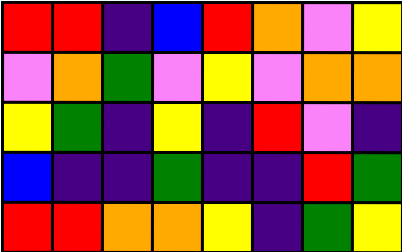[["red", "red", "indigo", "blue", "red", "orange", "violet", "yellow"], ["violet", "orange", "green", "violet", "yellow", "violet", "orange", "orange"], ["yellow", "green", "indigo", "yellow", "indigo", "red", "violet", "indigo"], ["blue", "indigo", "indigo", "green", "indigo", "indigo", "red", "green"], ["red", "red", "orange", "orange", "yellow", "indigo", "green", "yellow"]]